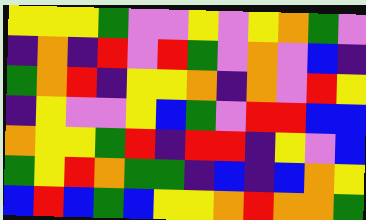[["yellow", "yellow", "yellow", "green", "violet", "violet", "yellow", "violet", "yellow", "orange", "green", "violet"], ["indigo", "orange", "indigo", "red", "violet", "red", "green", "violet", "orange", "violet", "blue", "indigo"], ["green", "orange", "red", "indigo", "yellow", "yellow", "orange", "indigo", "orange", "violet", "red", "yellow"], ["indigo", "yellow", "violet", "violet", "yellow", "blue", "green", "violet", "red", "red", "blue", "blue"], ["orange", "yellow", "yellow", "green", "red", "indigo", "red", "red", "indigo", "yellow", "violet", "blue"], ["green", "yellow", "red", "orange", "green", "green", "indigo", "blue", "indigo", "blue", "orange", "yellow"], ["blue", "red", "blue", "green", "blue", "yellow", "yellow", "orange", "red", "orange", "orange", "green"]]